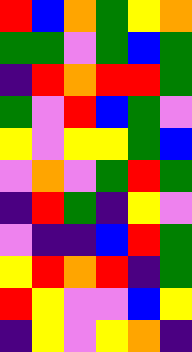[["red", "blue", "orange", "green", "yellow", "orange"], ["green", "green", "violet", "green", "blue", "green"], ["indigo", "red", "orange", "red", "red", "green"], ["green", "violet", "red", "blue", "green", "violet"], ["yellow", "violet", "yellow", "yellow", "green", "blue"], ["violet", "orange", "violet", "green", "red", "green"], ["indigo", "red", "green", "indigo", "yellow", "violet"], ["violet", "indigo", "indigo", "blue", "red", "green"], ["yellow", "red", "orange", "red", "indigo", "green"], ["red", "yellow", "violet", "violet", "blue", "yellow"], ["indigo", "yellow", "violet", "yellow", "orange", "indigo"]]